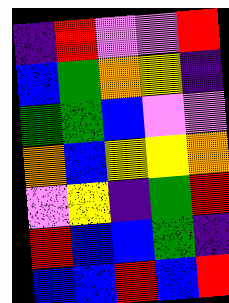[["indigo", "red", "violet", "violet", "red"], ["blue", "green", "orange", "yellow", "indigo"], ["green", "green", "blue", "violet", "violet"], ["orange", "blue", "yellow", "yellow", "orange"], ["violet", "yellow", "indigo", "green", "red"], ["red", "blue", "blue", "green", "indigo"], ["blue", "blue", "red", "blue", "red"]]